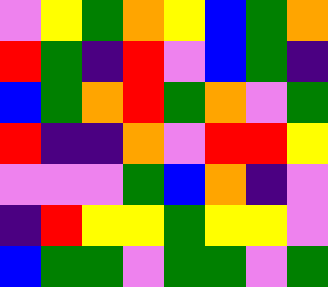[["violet", "yellow", "green", "orange", "yellow", "blue", "green", "orange"], ["red", "green", "indigo", "red", "violet", "blue", "green", "indigo"], ["blue", "green", "orange", "red", "green", "orange", "violet", "green"], ["red", "indigo", "indigo", "orange", "violet", "red", "red", "yellow"], ["violet", "violet", "violet", "green", "blue", "orange", "indigo", "violet"], ["indigo", "red", "yellow", "yellow", "green", "yellow", "yellow", "violet"], ["blue", "green", "green", "violet", "green", "green", "violet", "green"]]